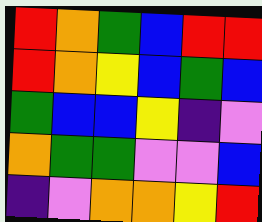[["red", "orange", "green", "blue", "red", "red"], ["red", "orange", "yellow", "blue", "green", "blue"], ["green", "blue", "blue", "yellow", "indigo", "violet"], ["orange", "green", "green", "violet", "violet", "blue"], ["indigo", "violet", "orange", "orange", "yellow", "red"]]